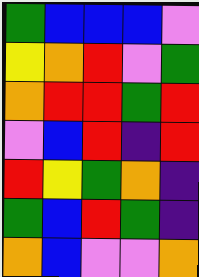[["green", "blue", "blue", "blue", "violet"], ["yellow", "orange", "red", "violet", "green"], ["orange", "red", "red", "green", "red"], ["violet", "blue", "red", "indigo", "red"], ["red", "yellow", "green", "orange", "indigo"], ["green", "blue", "red", "green", "indigo"], ["orange", "blue", "violet", "violet", "orange"]]